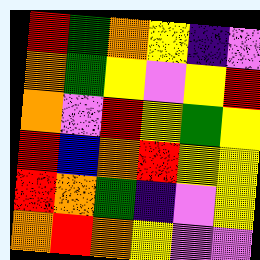[["red", "green", "orange", "yellow", "indigo", "violet"], ["orange", "green", "yellow", "violet", "yellow", "red"], ["orange", "violet", "red", "yellow", "green", "yellow"], ["red", "blue", "orange", "red", "yellow", "yellow"], ["red", "orange", "green", "indigo", "violet", "yellow"], ["orange", "red", "orange", "yellow", "violet", "violet"]]